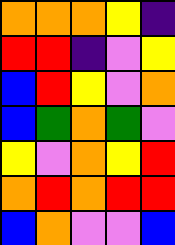[["orange", "orange", "orange", "yellow", "indigo"], ["red", "red", "indigo", "violet", "yellow"], ["blue", "red", "yellow", "violet", "orange"], ["blue", "green", "orange", "green", "violet"], ["yellow", "violet", "orange", "yellow", "red"], ["orange", "red", "orange", "red", "red"], ["blue", "orange", "violet", "violet", "blue"]]